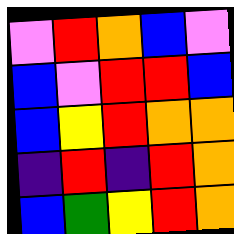[["violet", "red", "orange", "blue", "violet"], ["blue", "violet", "red", "red", "blue"], ["blue", "yellow", "red", "orange", "orange"], ["indigo", "red", "indigo", "red", "orange"], ["blue", "green", "yellow", "red", "orange"]]